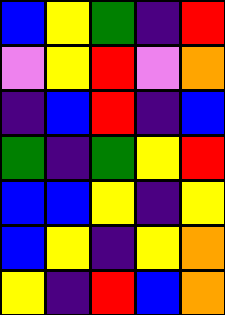[["blue", "yellow", "green", "indigo", "red"], ["violet", "yellow", "red", "violet", "orange"], ["indigo", "blue", "red", "indigo", "blue"], ["green", "indigo", "green", "yellow", "red"], ["blue", "blue", "yellow", "indigo", "yellow"], ["blue", "yellow", "indigo", "yellow", "orange"], ["yellow", "indigo", "red", "blue", "orange"]]